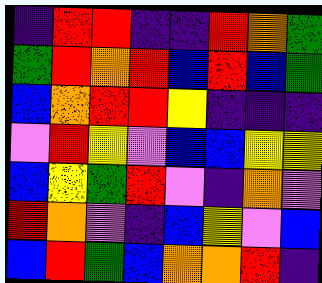[["indigo", "red", "red", "indigo", "indigo", "red", "orange", "green"], ["green", "red", "orange", "red", "blue", "red", "blue", "green"], ["blue", "orange", "red", "red", "yellow", "indigo", "indigo", "indigo"], ["violet", "red", "yellow", "violet", "blue", "blue", "yellow", "yellow"], ["blue", "yellow", "green", "red", "violet", "indigo", "orange", "violet"], ["red", "orange", "violet", "indigo", "blue", "yellow", "violet", "blue"], ["blue", "red", "green", "blue", "orange", "orange", "red", "indigo"]]